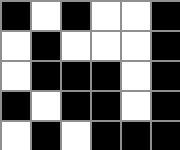[["black", "white", "black", "white", "white", "black"], ["white", "black", "white", "white", "white", "black"], ["white", "black", "black", "black", "white", "black"], ["black", "white", "black", "black", "white", "black"], ["white", "black", "white", "black", "black", "black"]]